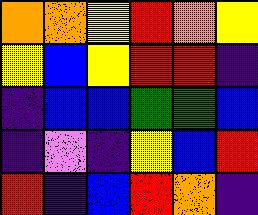[["orange", "orange", "yellow", "red", "orange", "yellow"], ["yellow", "blue", "yellow", "red", "red", "indigo"], ["indigo", "blue", "blue", "green", "green", "blue"], ["indigo", "violet", "indigo", "yellow", "blue", "red"], ["red", "indigo", "blue", "red", "orange", "indigo"]]